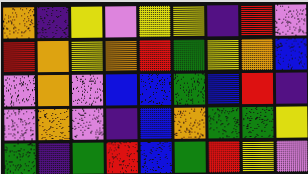[["orange", "indigo", "yellow", "violet", "yellow", "yellow", "indigo", "red", "violet"], ["red", "orange", "yellow", "orange", "red", "green", "yellow", "orange", "blue"], ["violet", "orange", "violet", "blue", "blue", "green", "blue", "red", "indigo"], ["violet", "orange", "violet", "indigo", "blue", "orange", "green", "green", "yellow"], ["green", "indigo", "green", "red", "blue", "green", "red", "yellow", "violet"]]